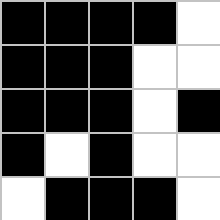[["black", "black", "black", "black", "white"], ["black", "black", "black", "white", "white"], ["black", "black", "black", "white", "black"], ["black", "white", "black", "white", "white"], ["white", "black", "black", "black", "white"]]